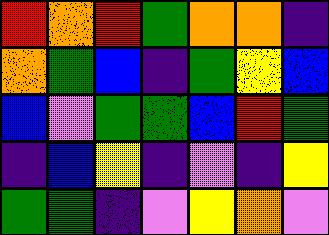[["red", "orange", "red", "green", "orange", "orange", "indigo"], ["orange", "green", "blue", "indigo", "green", "yellow", "blue"], ["blue", "violet", "green", "green", "blue", "red", "green"], ["indigo", "blue", "yellow", "indigo", "violet", "indigo", "yellow"], ["green", "green", "indigo", "violet", "yellow", "orange", "violet"]]